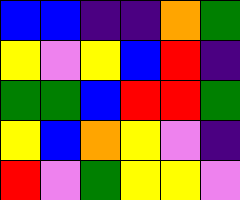[["blue", "blue", "indigo", "indigo", "orange", "green"], ["yellow", "violet", "yellow", "blue", "red", "indigo"], ["green", "green", "blue", "red", "red", "green"], ["yellow", "blue", "orange", "yellow", "violet", "indigo"], ["red", "violet", "green", "yellow", "yellow", "violet"]]